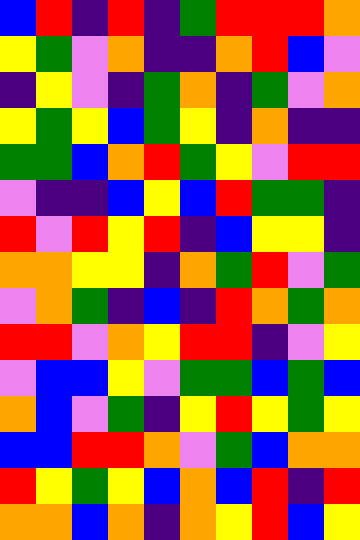[["blue", "red", "indigo", "red", "indigo", "green", "red", "red", "red", "orange"], ["yellow", "green", "violet", "orange", "indigo", "indigo", "orange", "red", "blue", "violet"], ["indigo", "yellow", "violet", "indigo", "green", "orange", "indigo", "green", "violet", "orange"], ["yellow", "green", "yellow", "blue", "green", "yellow", "indigo", "orange", "indigo", "indigo"], ["green", "green", "blue", "orange", "red", "green", "yellow", "violet", "red", "red"], ["violet", "indigo", "indigo", "blue", "yellow", "blue", "red", "green", "green", "indigo"], ["red", "violet", "red", "yellow", "red", "indigo", "blue", "yellow", "yellow", "indigo"], ["orange", "orange", "yellow", "yellow", "indigo", "orange", "green", "red", "violet", "green"], ["violet", "orange", "green", "indigo", "blue", "indigo", "red", "orange", "green", "orange"], ["red", "red", "violet", "orange", "yellow", "red", "red", "indigo", "violet", "yellow"], ["violet", "blue", "blue", "yellow", "violet", "green", "green", "blue", "green", "blue"], ["orange", "blue", "violet", "green", "indigo", "yellow", "red", "yellow", "green", "yellow"], ["blue", "blue", "red", "red", "orange", "violet", "green", "blue", "orange", "orange"], ["red", "yellow", "green", "yellow", "blue", "orange", "blue", "red", "indigo", "red"], ["orange", "orange", "blue", "orange", "indigo", "orange", "yellow", "red", "blue", "yellow"]]